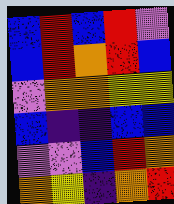[["blue", "red", "blue", "red", "violet"], ["blue", "red", "orange", "red", "blue"], ["violet", "orange", "orange", "yellow", "yellow"], ["blue", "indigo", "indigo", "blue", "blue"], ["violet", "violet", "blue", "red", "orange"], ["orange", "yellow", "indigo", "orange", "red"]]